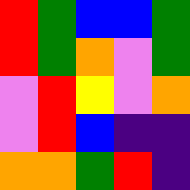[["red", "green", "blue", "blue", "green"], ["red", "green", "orange", "violet", "green"], ["violet", "red", "yellow", "violet", "orange"], ["violet", "red", "blue", "indigo", "indigo"], ["orange", "orange", "green", "red", "indigo"]]